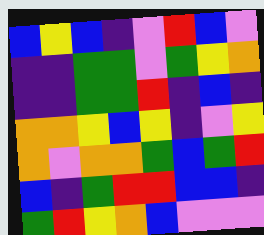[["blue", "yellow", "blue", "indigo", "violet", "red", "blue", "violet"], ["indigo", "indigo", "green", "green", "violet", "green", "yellow", "orange"], ["indigo", "indigo", "green", "green", "red", "indigo", "blue", "indigo"], ["orange", "orange", "yellow", "blue", "yellow", "indigo", "violet", "yellow"], ["orange", "violet", "orange", "orange", "green", "blue", "green", "red"], ["blue", "indigo", "green", "red", "red", "blue", "blue", "indigo"], ["green", "red", "yellow", "orange", "blue", "violet", "violet", "violet"]]